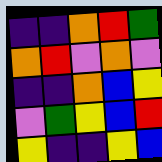[["indigo", "indigo", "orange", "red", "green"], ["orange", "red", "violet", "orange", "violet"], ["indigo", "indigo", "orange", "blue", "yellow"], ["violet", "green", "yellow", "blue", "red"], ["yellow", "indigo", "indigo", "yellow", "blue"]]